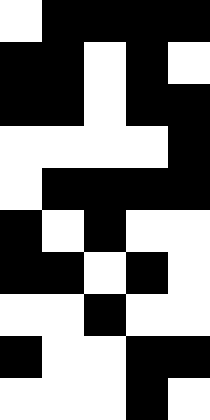[["white", "black", "black", "black", "black"], ["black", "black", "white", "black", "white"], ["black", "black", "white", "black", "black"], ["white", "white", "white", "white", "black"], ["white", "black", "black", "black", "black"], ["black", "white", "black", "white", "white"], ["black", "black", "white", "black", "white"], ["white", "white", "black", "white", "white"], ["black", "white", "white", "black", "black"], ["white", "white", "white", "black", "white"]]